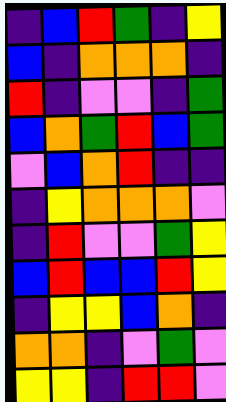[["indigo", "blue", "red", "green", "indigo", "yellow"], ["blue", "indigo", "orange", "orange", "orange", "indigo"], ["red", "indigo", "violet", "violet", "indigo", "green"], ["blue", "orange", "green", "red", "blue", "green"], ["violet", "blue", "orange", "red", "indigo", "indigo"], ["indigo", "yellow", "orange", "orange", "orange", "violet"], ["indigo", "red", "violet", "violet", "green", "yellow"], ["blue", "red", "blue", "blue", "red", "yellow"], ["indigo", "yellow", "yellow", "blue", "orange", "indigo"], ["orange", "orange", "indigo", "violet", "green", "violet"], ["yellow", "yellow", "indigo", "red", "red", "violet"]]